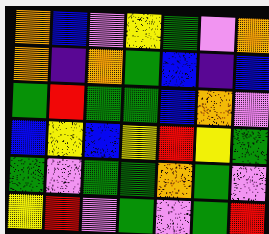[["orange", "blue", "violet", "yellow", "green", "violet", "orange"], ["orange", "indigo", "orange", "green", "blue", "indigo", "blue"], ["green", "red", "green", "green", "blue", "orange", "violet"], ["blue", "yellow", "blue", "yellow", "red", "yellow", "green"], ["green", "violet", "green", "green", "orange", "green", "violet"], ["yellow", "red", "violet", "green", "violet", "green", "red"]]